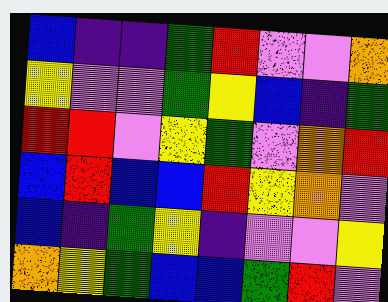[["blue", "indigo", "indigo", "green", "red", "violet", "violet", "orange"], ["yellow", "violet", "violet", "green", "yellow", "blue", "indigo", "green"], ["red", "red", "violet", "yellow", "green", "violet", "orange", "red"], ["blue", "red", "blue", "blue", "red", "yellow", "orange", "violet"], ["blue", "indigo", "green", "yellow", "indigo", "violet", "violet", "yellow"], ["orange", "yellow", "green", "blue", "blue", "green", "red", "violet"]]